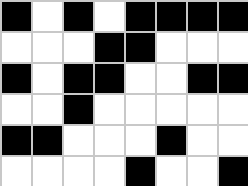[["black", "white", "black", "white", "black", "black", "black", "black"], ["white", "white", "white", "black", "black", "white", "white", "white"], ["black", "white", "black", "black", "white", "white", "black", "black"], ["white", "white", "black", "white", "white", "white", "white", "white"], ["black", "black", "white", "white", "white", "black", "white", "white"], ["white", "white", "white", "white", "black", "white", "white", "black"]]